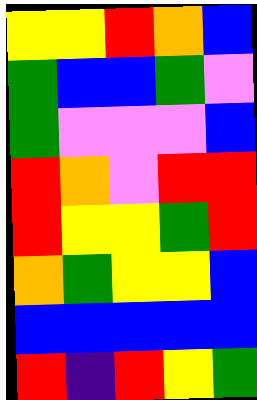[["yellow", "yellow", "red", "orange", "blue"], ["green", "blue", "blue", "green", "violet"], ["green", "violet", "violet", "violet", "blue"], ["red", "orange", "violet", "red", "red"], ["red", "yellow", "yellow", "green", "red"], ["orange", "green", "yellow", "yellow", "blue"], ["blue", "blue", "blue", "blue", "blue"], ["red", "indigo", "red", "yellow", "green"]]